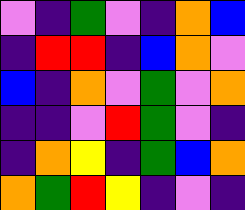[["violet", "indigo", "green", "violet", "indigo", "orange", "blue"], ["indigo", "red", "red", "indigo", "blue", "orange", "violet"], ["blue", "indigo", "orange", "violet", "green", "violet", "orange"], ["indigo", "indigo", "violet", "red", "green", "violet", "indigo"], ["indigo", "orange", "yellow", "indigo", "green", "blue", "orange"], ["orange", "green", "red", "yellow", "indigo", "violet", "indigo"]]